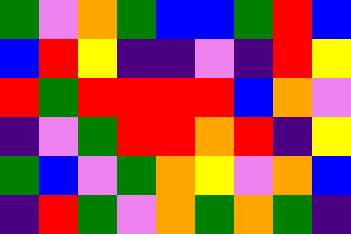[["green", "violet", "orange", "green", "blue", "blue", "green", "red", "blue"], ["blue", "red", "yellow", "indigo", "indigo", "violet", "indigo", "red", "yellow"], ["red", "green", "red", "red", "red", "red", "blue", "orange", "violet"], ["indigo", "violet", "green", "red", "red", "orange", "red", "indigo", "yellow"], ["green", "blue", "violet", "green", "orange", "yellow", "violet", "orange", "blue"], ["indigo", "red", "green", "violet", "orange", "green", "orange", "green", "indigo"]]